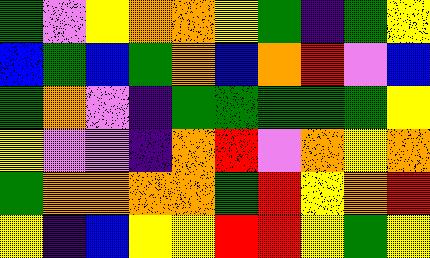[["green", "violet", "yellow", "orange", "orange", "yellow", "green", "indigo", "green", "yellow"], ["blue", "green", "blue", "green", "orange", "blue", "orange", "red", "violet", "blue"], ["green", "orange", "violet", "indigo", "green", "green", "green", "green", "green", "yellow"], ["yellow", "violet", "violet", "indigo", "orange", "red", "violet", "orange", "yellow", "orange"], ["green", "orange", "orange", "orange", "orange", "green", "red", "yellow", "orange", "red"], ["yellow", "indigo", "blue", "yellow", "yellow", "red", "red", "yellow", "green", "yellow"]]